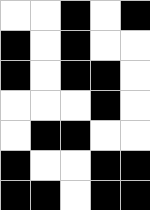[["white", "white", "black", "white", "black"], ["black", "white", "black", "white", "white"], ["black", "white", "black", "black", "white"], ["white", "white", "white", "black", "white"], ["white", "black", "black", "white", "white"], ["black", "white", "white", "black", "black"], ["black", "black", "white", "black", "black"]]